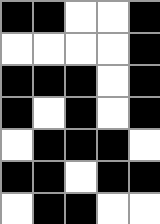[["black", "black", "white", "white", "black"], ["white", "white", "white", "white", "black"], ["black", "black", "black", "white", "black"], ["black", "white", "black", "white", "black"], ["white", "black", "black", "black", "white"], ["black", "black", "white", "black", "black"], ["white", "black", "black", "white", "white"]]